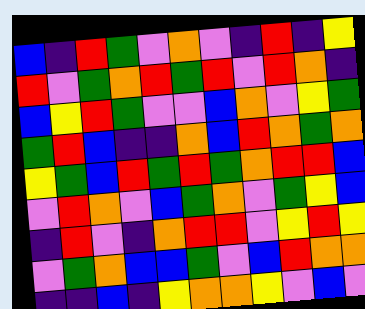[["blue", "indigo", "red", "green", "violet", "orange", "violet", "indigo", "red", "indigo", "yellow"], ["red", "violet", "green", "orange", "red", "green", "red", "violet", "red", "orange", "indigo"], ["blue", "yellow", "red", "green", "violet", "violet", "blue", "orange", "violet", "yellow", "green"], ["green", "red", "blue", "indigo", "indigo", "orange", "blue", "red", "orange", "green", "orange"], ["yellow", "green", "blue", "red", "green", "red", "green", "orange", "red", "red", "blue"], ["violet", "red", "orange", "violet", "blue", "green", "orange", "violet", "green", "yellow", "blue"], ["indigo", "red", "violet", "indigo", "orange", "red", "red", "violet", "yellow", "red", "yellow"], ["violet", "green", "orange", "blue", "blue", "green", "violet", "blue", "red", "orange", "orange"], ["indigo", "indigo", "blue", "indigo", "yellow", "orange", "orange", "yellow", "violet", "blue", "violet"]]